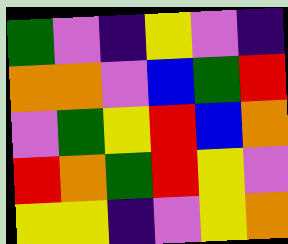[["green", "violet", "indigo", "yellow", "violet", "indigo"], ["orange", "orange", "violet", "blue", "green", "red"], ["violet", "green", "yellow", "red", "blue", "orange"], ["red", "orange", "green", "red", "yellow", "violet"], ["yellow", "yellow", "indigo", "violet", "yellow", "orange"]]